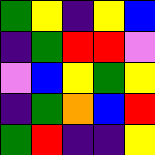[["green", "yellow", "indigo", "yellow", "blue"], ["indigo", "green", "red", "red", "violet"], ["violet", "blue", "yellow", "green", "yellow"], ["indigo", "green", "orange", "blue", "red"], ["green", "red", "indigo", "indigo", "yellow"]]